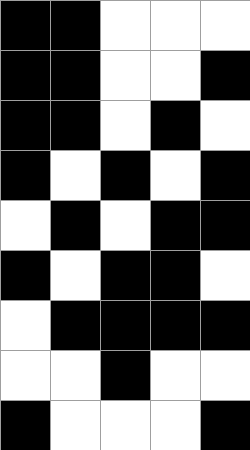[["black", "black", "white", "white", "white"], ["black", "black", "white", "white", "black"], ["black", "black", "white", "black", "white"], ["black", "white", "black", "white", "black"], ["white", "black", "white", "black", "black"], ["black", "white", "black", "black", "white"], ["white", "black", "black", "black", "black"], ["white", "white", "black", "white", "white"], ["black", "white", "white", "white", "black"]]